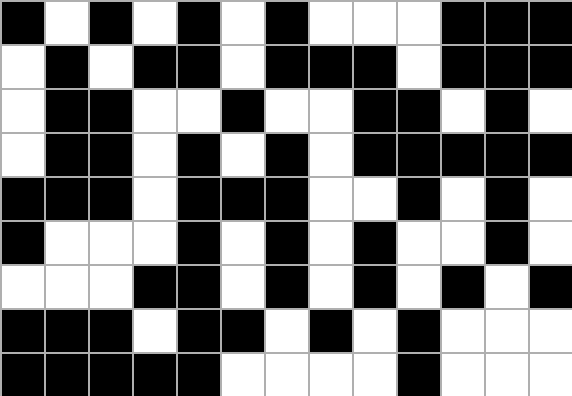[["black", "white", "black", "white", "black", "white", "black", "white", "white", "white", "black", "black", "black"], ["white", "black", "white", "black", "black", "white", "black", "black", "black", "white", "black", "black", "black"], ["white", "black", "black", "white", "white", "black", "white", "white", "black", "black", "white", "black", "white"], ["white", "black", "black", "white", "black", "white", "black", "white", "black", "black", "black", "black", "black"], ["black", "black", "black", "white", "black", "black", "black", "white", "white", "black", "white", "black", "white"], ["black", "white", "white", "white", "black", "white", "black", "white", "black", "white", "white", "black", "white"], ["white", "white", "white", "black", "black", "white", "black", "white", "black", "white", "black", "white", "black"], ["black", "black", "black", "white", "black", "black", "white", "black", "white", "black", "white", "white", "white"], ["black", "black", "black", "black", "black", "white", "white", "white", "white", "black", "white", "white", "white"]]